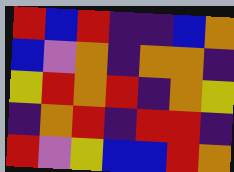[["red", "blue", "red", "indigo", "indigo", "blue", "orange"], ["blue", "violet", "orange", "indigo", "orange", "orange", "indigo"], ["yellow", "red", "orange", "red", "indigo", "orange", "yellow"], ["indigo", "orange", "red", "indigo", "red", "red", "indigo"], ["red", "violet", "yellow", "blue", "blue", "red", "orange"]]